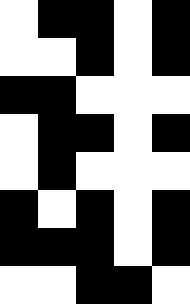[["white", "black", "black", "white", "black"], ["white", "white", "black", "white", "black"], ["black", "black", "white", "white", "white"], ["white", "black", "black", "white", "black"], ["white", "black", "white", "white", "white"], ["black", "white", "black", "white", "black"], ["black", "black", "black", "white", "black"], ["white", "white", "black", "black", "white"]]